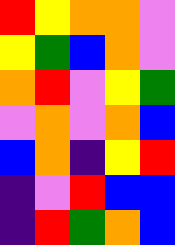[["red", "yellow", "orange", "orange", "violet"], ["yellow", "green", "blue", "orange", "violet"], ["orange", "red", "violet", "yellow", "green"], ["violet", "orange", "violet", "orange", "blue"], ["blue", "orange", "indigo", "yellow", "red"], ["indigo", "violet", "red", "blue", "blue"], ["indigo", "red", "green", "orange", "blue"]]